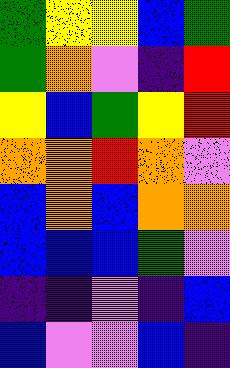[["green", "yellow", "yellow", "blue", "green"], ["green", "orange", "violet", "indigo", "red"], ["yellow", "blue", "green", "yellow", "red"], ["orange", "orange", "red", "orange", "violet"], ["blue", "orange", "blue", "orange", "orange"], ["blue", "blue", "blue", "green", "violet"], ["indigo", "indigo", "violet", "indigo", "blue"], ["blue", "violet", "violet", "blue", "indigo"]]